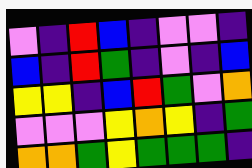[["violet", "indigo", "red", "blue", "indigo", "violet", "violet", "indigo"], ["blue", "indigo", "red", "green", "indigo", "violet", "indigo", "blue"], ["yellow", "yellow", "indigo", "blue", "red", "green", "violet", "orange"], ["violet", "violet", "violet", "yellow", "orange", "yellow", "indigo", "green"], ["orange", "orange", "green", "yellow", "green", "green", "green", "indigo"]]